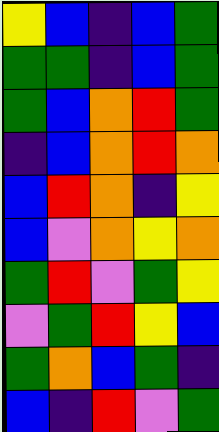[["yellow", "blue", "indigo", "blue", "green"], ["green", "green", "indigo", "blue", "green"], ["green", "blue", "orange", "red", "green"], ["indigo", "blue", "orange", "red", "orange"], ["blue", "red", "orange", "indigo", "yellow"], ["blue", "violet", "orange", "yellow", "orange"], ["green", "red", "violet", "green", "yellow"], ["violet", "green", "red", "yellow", "blue"], ["green", "orange", "blue", "green", "indigo"], ["blue", "indigo", "red", "violet", "green"]]